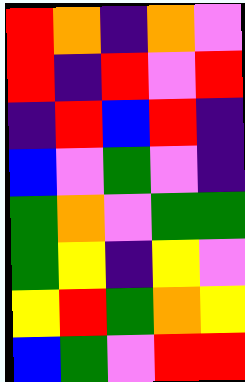[["red", "orange", "indigo", "orange", "violet"], ["red", "indigo", "red", "violet", "red"], ["indigo", "red", "blue", "red", "indigo"], ["blue", "violet", "green", "violet", "indigo"], ["green", "orange", "violet", "green", "green"], ["green", "yellow", "indigo", "yellow", "violet"], ["yellow", "red", "green", "orange", "yellow"], ["blue", "green", "violet", "red", "red"]]